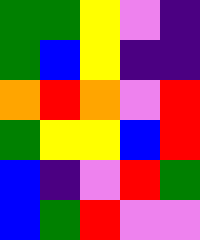[["green", "green", "yellow", "violet", "indigo"], ["green", "blue", "yellow", "indigo", "indigo"], ["orange", "red", "orange", "violet", "red"], ["green", "yellow", "yellow", "blue", "red"], ["blue", "indigo", "violet", "red", "green"], ["blue", "green", "red", "violet", "violet"]]